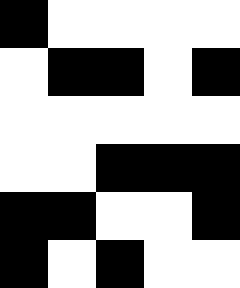[["black", "white", "white", "white", "white"], ["white", "black", "black", "white", "black"], ["white", "white", "white", "white", "white"], ["white", "white", "black", "black", "black"], ["black", "black", "white", "white", "black"], ["black", "white", "black", "white", "white"]]